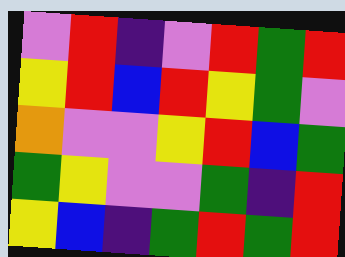[["violet", "red", "indigo", "violet", "red", "green", "red"], ["yellow", "red", "blue", "red", "yellow", "green", "violet"], ["orange", "violet", "violet", "yellow", "red", "blue", "green"], ["green", "yellow", "violet", "violet", "green", "indigo", "red"], ["yellow", "blue", "indigo", "green", "red", "green", "red"]]